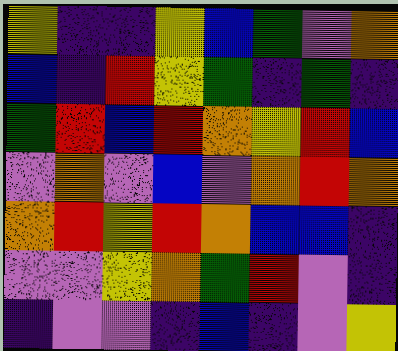[["yellow", "indigo", "indigo", "yellow", "blue", "green", "violet", "orange"], ["blue", "indigo", "red", "yellow", "green", "indigo", "green", "indigo"], ["green", "red", "blue", "red", "orange", "yellow", "red", "blue"], ["violet", "orange", "violet", "blue", "violet", "orange", "red", "orange"], ["orange", "red", "yellow", "red", "orange", "blue", "blue", "indigo"], ["violet", "violet", "yellow", "orange", "green", "red", "violet", "indigo"], ["indigo", "violet", "violet", "indigo", "blue", "indigo", "violet", "yellow"]]